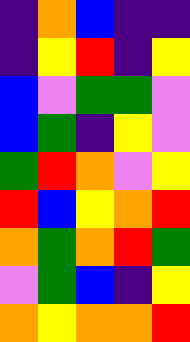[["indigo", "orange", "blue", "indigo", "indigo"], ["indigo", "yellow", "red", "indigo", "yellow"], ["blue", "violet", "green", "green", "violet"], ["blue", "green", "indigo", "yellow", "violet"], ["green", "red", "orange", "violet", "yellow"], ["red", "blue", "yellow", "orange", "red"], ["orange", "green", "orange", "red", "green"], ["violet", "green", "blue", "indigo", "yellow"], ["orange", "yellow", "orange", "orange", "red"]]